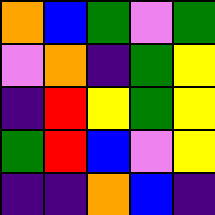[["orange", "blue", "green", "violet", "green"], ["violet", "orange", "indigo", "green", "yellow"], ["indigo", "red", "yellow", "green", "yellow"], ["green", "red", "blue", "violet", "yellow"], ["indigo", "indigo", "orange", "blue", "indigo"]]